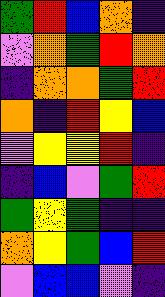[["green", "red", "blue", "orange", "indigo"], ["violet", "orange", "green", "red", "orange"], ["indigo", "orange", "orange", "green", "red"], ["orange", "indigo", "red", "yellow", "blue"], ["violet", "yellow", "yellow", "red", "indigo"], ["indigo", "blue", "violet", "green", "red"], ["green", "yellow", "green", "indigo", "indigo"], ["orange", "yellow", "green", "blue", "red"], ["violet", "blue", "blue", "violet", "indigo"]]